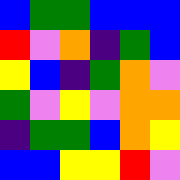[["blue", "green", "green", "blue", "blue", "blue"], ["red", "violet", "orange", "indigo", "green", "blue"], ["yellow", "blue", "indigo", "green", "orange", "violet"], ["green", "violet", "yellow", "violet", "orange", "orange"], ["indigo", "green", "green", "blue", "orange", "yellow"], ["blue", "blue", "yellow", "yellow", "red", "violet"]]